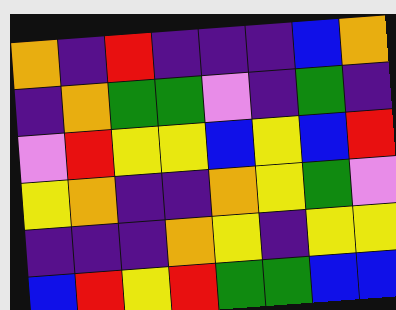[["orange", "indigo", "red", "indigo", "indigo", "indigo", "blue", "orange"], ["indigo", "orange", "green", "green", "violet", "indigo", "green", "indigo"], ["violet", "red", "yellow", "yellow", "blue", "yellow", "blue", "red"], ["yellow", "orange", "indigo", "indigo", "orange", "yellow", "green", "violet"], ["indigo", "indigo", "indigo", "orange", "yellow", "indigo", "yellow", "yellow"], ["blue", "red", "yellow", "red", "green", "green", "blue", "blue"]]